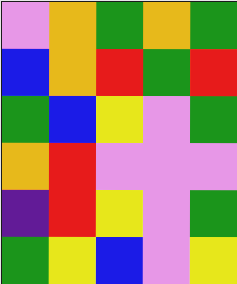[["violet", "orange", "green", "orange", "green"], ["blue", "orange", "red", "green", "red"], ["green", "blue", "yellow", "violet", "green"], ["orange", "red", "violet", "violet", "violet"], ["indigo", "red", "yellow", "violet", "green"], ["green", "yellow", "blue", "violet", "yellow"]]